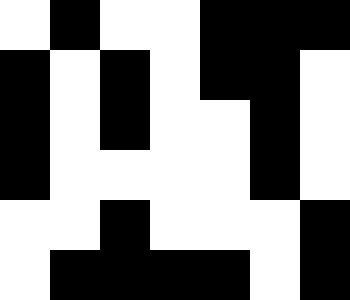[["white", "black", "white", "white", "black", "black", "black"], ["black", "white", "black", "white", "black", "black", "white"], ["black", "white", "black", "white", "white", "black", "white"], ["black", "white", "white", "white", "white", "black", "white"], ["white", "white", "black", "white", "white", "white", "black"], ["white", "black", "black", "black", "black", "white", "black"]]